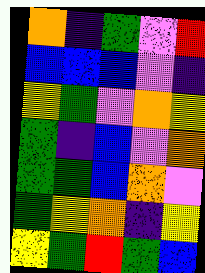[["orange", "indigo", "green", "violet", "red"], ["blue", "blue", "blue", "violet", "indigo"], ["yellow", "green", "violet", "orange", "yellow"], ["green", "indigo", "blue", "violet", "orange"], ["green", "green", "blue", "orange", "violet"], ["green", "yellow", "orange", "indigo", "yellow"], ["yellow", "green", "red", "green", "blue"]]